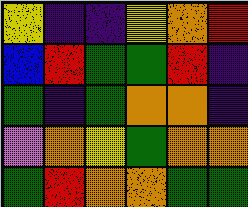[["yellow", "indigo", "indigo", "yellow", "orange", "red"], ["blue", "red", "green", "green", "red", "indigo"], ["green", "indigo", "green", "orange", "orange", "indigo"], ["violet", "orange", "yellow", "green", "orange", "orange"], ["green", "red", "orange", "orange", "green", "green"]]